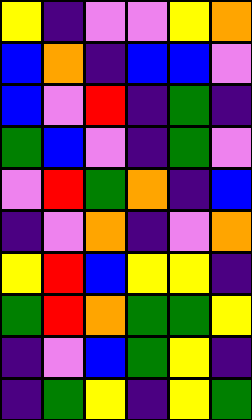[["yellow", "indigo", "violet", "violet", "yellow", "orange"], ["blue", "orange", "indigo", "blue", "blue", "violet"], ["blue", "violet", "red", "indigo", "green", "indigo"], ["green", "blue", "violet", "indigo", "green", "violet"], ["violet", "red", "green", "orange", "indigo", "blue"], ["indigo", "violet", "orange", "indigo", "violet", "orange"], ["yellow", "red", "blue", "yellow", "yellow", "indigo"], ["green", "red", "orange", "green", "green", "yellow"], ["indigo", "violet", "blue", "green", "yellow", "indigo"], ["indigo", "green", "yellow", "indigo", "yellow", "green"]]